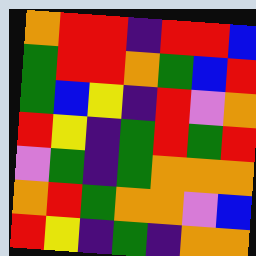[["orange", "red", "red", "indigo", "red", "red", "blue"], ["green", "red", "red", "orange", "green", "blue", "red"], ["green", "blue", "yellow", "indigo", "red", "violet", "orange"], ["red", "yellow", "indigo", "green", "red", "green", "red"], ["violet", "green", "indigo", "green", "orange", "orange", "orange"], ["orange", "red", "green", "orange", "orange", "violet", "blue"], ["red", "yellow", "indigo", "green", "indigo", "orange", "orange"]]